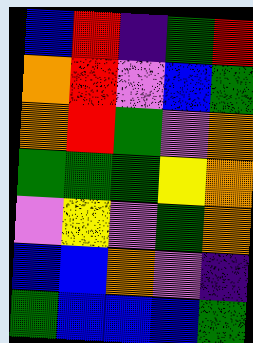[["blue", "red", "indigo", "green", "red"], ["orange", "red", "violet", "blue", "green"], ["orange", "red", "green", "violet", "orange"], ["green", "green", "green", "yellow", "orange"], ["violet", "yellow", "violet", "green", "orange"], ["blue", "blue", "orange", "violet", "indigo"], ["green", "blue", "blue", "blue", "green"]]